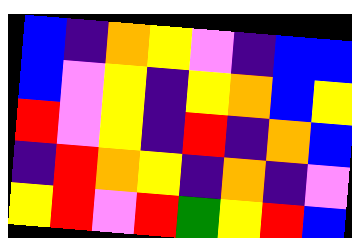[["blue", "indigo", "orange", "yellow", "violet", "indigo", "blue", "blue"], ["blue", "violet", "yellow", "indigo", "yellow", "orange", "blue", "yellow"], ["red", "violet", "yellow", "indigo", "red", "indigo", "orange", "blue"], ["indigo", "red", "orange", "yellow", "indigo", "orange", "indigo", "violet"], ["yellow", "red", "violet", "red", "green", "yellow", "red", "blue"]]